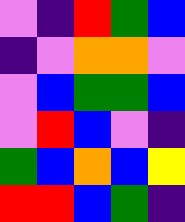[["violet", "indigo", "red", "green", "blue"], ["indigo", "violet", "orange", "orange", "violet"], ["violet", "blue", "green", "green", "blue"], ["violet", "red", "blue", "violet", "indigo"], ["green", "blue", "orange", "blue", "yellow"], ["red", "red", "blue", "green", "indigo"]]